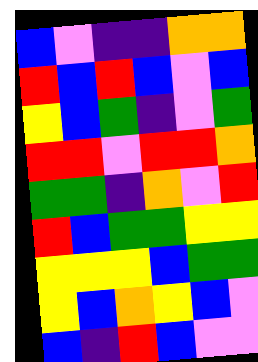[["blue", "violet", "indigo", "indigo", "orange", "orange"], ["red", "blue", "red", "blue", "violet", "blue"], ["yellow", "blue", "green", "indigo", "violet", "green"], ["red", "red", "violet", "red", "red", "orange"], ["green", "green", "indigo", "orange", "violet", "red"], ["red", "blue", "green", "green", "yellow", "yellow"], ["yellow", "yellow", "yellow", "blue", "green", "green"], ["yellow", "blue", "orange", "yellow", "blue", "violet"], ["blue", "indigo", "red", "blue", "violet", "violet"]]